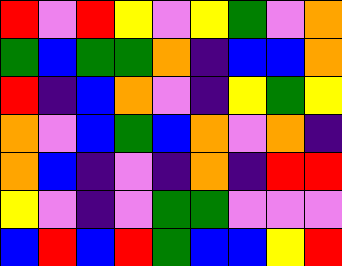[["red", "violet", "red", "yellow", "violet", "yellow", "green", "violet", "orange"], ["green", "blue", "green", "green", "orange", "indigo", "blue", "blue", "orange"], ["red", "indigo", "blue", "orange", "violet", "indigo", "yellow", "green", "yellow"], ["orange", "violet", "blue", "green", "blue", "orange", "violet", "orange", "indigo"], ["orange", "blue", "indigo", "violet", "indigo", "orange", "indigo", "red", "red"], ["yellow", "violet", "indigo", "violet", "green", "green", "violet", "violet", "violet"], ["blue", "red", "blue", "red", "green", "blue", "blue", "yellow", "red"]]